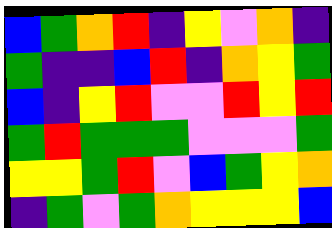[["blue", "green", "orange", "red", "indigo", "yellow", "violet", "orange", "indigo"], ["green", "indigo", "indigo", "blue", "red", "indigo", "orange", "yellow", "green"], ["blue", "indigo", "yellow", "red", "violet", "violet", "red", "yellow", "red"], ["green", "red", "green", "green", "green", "violet", "violet", "violet", "green"], ["yellow", "yellow", "green", "red", "violet", "blue", "green", "yellow", "orange"], ["indigo", "green", "violet", "green", "orange", "yellow", "yellow", "yellow", "blue"]]